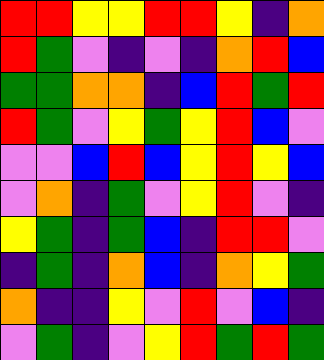[["red", "red", "yellow", "yellow", "red", "red", "yellow", "indigo", "orange"], ["red", "green", "violet", "indigo", "violet", "indigo", "orange", "red", "blue"], ["green", "green", "orange", "orange", "indigo", "blue", "red", "green", "red"], ["red", "green", "violet", "yellow", "green", "yellow", "red", "blue", "violet"], ["violet", "violet", "blue", "red", "blue", "yellow", "red", "yellow", "blue"], ["violet", "orange", "indigo", "green", "violet", "yellow", "red", "violet", "indigo"], ["yellow", "green", "indigo", "green", "blue", "indigo", "red", "red", "violet"], ["indigo", "green", "indigo", "orange", "blue", "indigo", "orange", "yellow", "green"], ["orange", "indigo", "indigo", "yellow", "violet", "red", "violet", "blue", "indigo"], ["violet", "green", "indigo", "violet", "yellow", "red", "green", "red", "green"]]